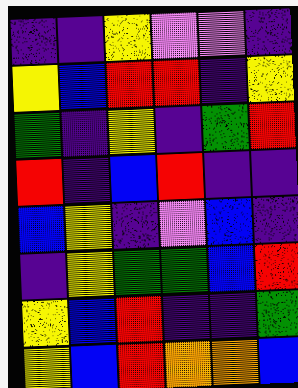[["indigo", "indigo", "yellow", "violet", "violet", "indigo"], ["yellow", "blue", "red", "red", "indigo", "yellow"], ["green", "indigo", "yellow", "indigo", "green", "red"], ["red", "indigo", "blue", "red", "indigo", "indigo"], ["blue", "yellow", "indigo", "violet", "blue", "indigo"], ["indigo", "yellow", "green", "green", "blue", "red"], ["yellow", "blue", "red", "indigo", "indigo", "green"], ["yellow", "blue", "red", "orange", "orange", "blue"]]